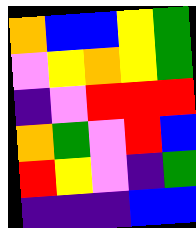[["orange", "blue", "blue", "yellow", "green"], ["violet", "yellow", "orange", "yellow", "green"], ["indigo", "violet", "red", "red", "red"], ["orange", "green", "violet", "red", "blue"], ["red", "yellow", "violet", "indigo", "green"], ["indigo", "indigo", "indigo", "blue", "blue"]]